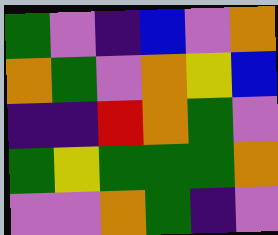[["green", "violet", "indigo", "blue", "violet", "orange"], ["orange", "green", "violet", "orange", "yellow", "blue"], ["indigo", "indigo", "red", "orange", "green", "violet"], ["green", "yellow", "green", "green", "green", "orange"], ["violet", "violet", "orange", "green", "indigo", "violet"]]